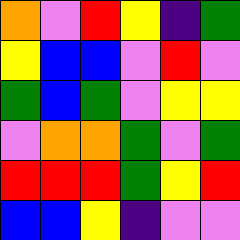[["orange", "violet", "red", "yellow", "indigo", "green"], ["yellow", "blue", "blue", "violet", "red", "violet"], ["green", "blue", "green", "violet", "yellow", "yellow"], ["violet", "orange", "orange", "green", "violet", "green"], ["red", "red", "red", "green", "yellow", "red"], ["blue", "blue", "yellow", "indigo", "violet", "violet"]]